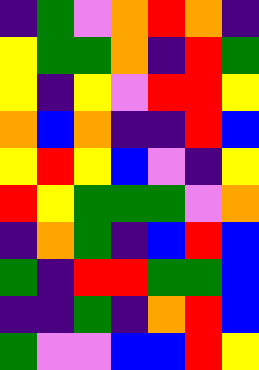[["indigo", "green", "violet", "orange", "red", "orange", "indigo"], ["yellow", "green", "green", "orange", "indigo", "red", "green"], ["yellow", "indigo", "yellow", "violet", "red", "red", "yellow"], ["orange", "blue", "orange", "indigo", "indigo", "red", "blue"], ["yellow", "red", "yellow", "blue", "violet", "indigo", "yellow"], ["red", "yellow", "green", "green", "green", "violet", "orange"], ["indigo", "orange", "green", "indigo", "blue", "red", "blue"], ["green", "indigo", "red", "red", "green", "green", "blue"], ["indigo", "indigo", "green", "indigo", "orange", "red", "blue"], ["green", "violet", "violet", "blue", "blue", "red", "yellow"]]